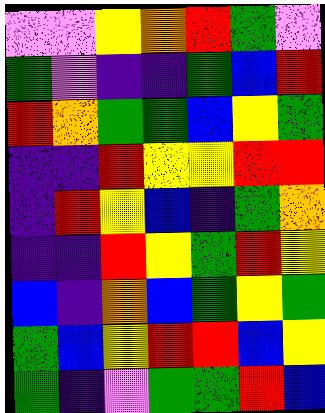[["violet", "violet", "yellow", "orange", "red", "green", "violet"], ["green", "violet", "indigo", "indigo", "green", "blue", "red"], ["red", "orange", "green", "green", "blue", "yellow", "green"], ["indigo", "indigo", "red", "yellow", "yellow", "red", "red"], ["indigo", "red", "yellow", "blue", "indigo", "green", "orange"], ["indigo", "indigo", "red", "yellow", "green", "red", "yellow"], ["blue", "indigo", "orange", "blue", "green", "yellow", "green"], ["green", "blue", "yellow", "red", "red", "blue", "yellow"], ["green", "indigo", "violet", "green", "green", "red", "blue"]]